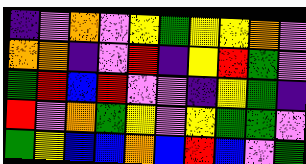[["indigo", "violet", "orange", "violet", "yellow", "green", "yellow", "yellow", "orange", "violet"], ["orange", "orange", "indigo", "violet", "red", "indigo", "yellow", "red", "green", "violet"], ["green", "red", "blue", "red", "violet", "violet", "indigo", "yellow", "green", "indigo"], ["red", "violet", "orange", "green", "yellow", "violet", "yellow", "green", "green", "violet"], ["green", "yellow", "blue", "blue", "orange", "blue", "red", "blue", "violet", "green"]]